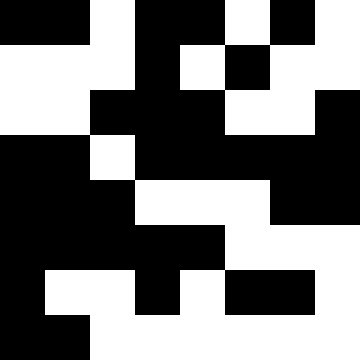[["black", "black", "white", "black", "black", "white", "black", "white"], ["white", "white", "white", "black", "white", "black", "white", "white"], ["white", "white", "black", "black", "black", "white", "white", "black"], ["black", "black", "white", "black", "black", "black", "black", "black"], ["black", "black", "black", "white", "white", "white", "black", "black"], ["black", "black", "black", "black", "black", "white", "white", "white"], ["black", "white", "white", "black", "white", "black", "black", "white"], ["black", "black", "white", "white", "white", "white", "white", "white"]]